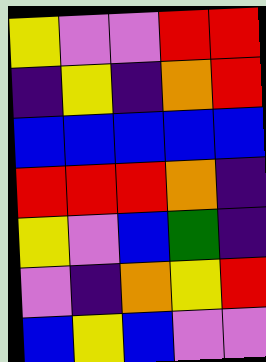[["yellow", "violet", "violet", "red", "red"], ["indigo", "yellow", "indigo", "orange", "red"], ["blue", "blue", "blue", "blue", "blue"], ["red", "red", "red", "orange", "indigo"], ["yellow", "violet", "blue", "green", "indigo"], ["violet", "indigo", "orange", "yellow", "red"], ["blue", "yellow", "blue", "violet", "violet"]]